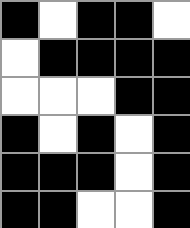[["black", "white", "black", "black", "white"], ["white", "black", "black", "black", "black"], ["white", "white", "white", "black", "black"], ["black", "white", "black", "white", "black"], ["black", "black", "black", "white", "black"], ["black", "black", "white", "white", "black"]]